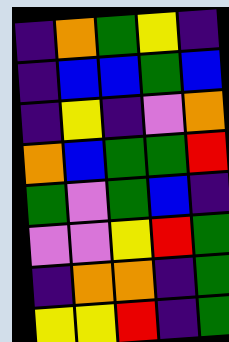[["indigo", "orange", "green", "yellow", "indigo"], ["indigo", "blue", "blue", "green", "blue"], ["indigo", "yellow", "indigo", "violet", "orange"], ["orange", "blue", "green", "green", "red"], ["green", "violet", "green", "blue", "indigo"], ["violet", "violet", "yellow", "red", "green"], ["indigo", "orange", "orange", "indigo", "green"], ["yellow", "yellow", "red", "indigo", "green"]]